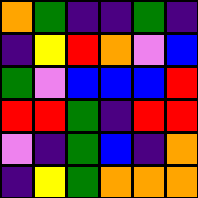[["orange", "green", "indigo", "indigo", "green", "indigo"], ["indigo", "yellow", "red", "orange", "violet", "blue"], ["green", "violet", "blue", "blue", "blue", "red"], ["red", "red", "green", "indigo", "red", "red"], ["violet", "indigo", "green", "blue", "indigo", "orange"], ["indigo", "yellow", "green", "orange", "orange", "orange"]]